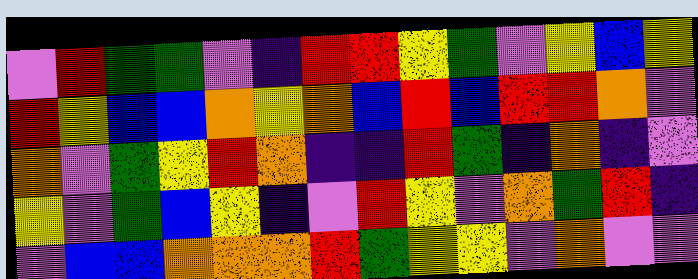[["violet", "red", "green", "green", "violet", "indigo", "red", "red", "yellow", "green", "violet", "yellow", "blue", "yellow"], ["red", "yellow", "blue", "blue", "orange", "yellow", "orange", "blue", "red", "blue", "red", "red", "orange", "violet"], ["orange", "violet", "green", "yellow", "red", "orange", "indigo", "indigo", "red", "green", "indigo", "orange", "indigo", "violet"], ["yellow", "violet", "green", "blue", "yellow", "indigo", "violet", "red", "yellow", "violet", "orange", "green", "red", "indigo"], ["violet", "blue", "blue", "orange", "orange", "orange", "red", "green", "yellow", "yellow", "violet", "orange", "violet", "violet"]]